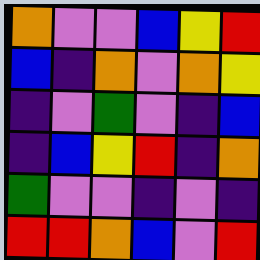[["orange", "violet", "violet", "blue", "yellow", "red"], ["blue", "indigo", "orange", "violet", "orange", "yellow"], ["indigo", "violet", "green", "violet", "indigo", "blue"], ["indigo", "blue", "yellow", "red", "indigo", "orange"], ["green", "violet", "violet", "indigo", "violet", "indigo"], ["red", "red", "orange", "blue", "violet", "red"]]